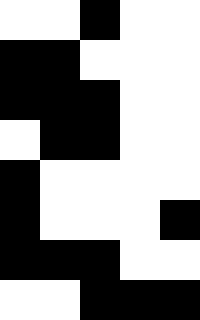[["white", "white", "black", "white", "white"], ["black", "black", "white", "white", "white"], ["black", "black", "black", "white", "white"], ["white", "black", "black", "white", "white"], ["black", "white", "white", "white", "white"], ["black", "white", "white", "white", "black"], ["black", "black", "black", "white", "white"], ["white", "white", "black", "black", "black"]]